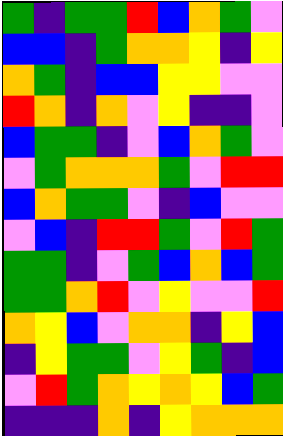[["green", "indigo", "green", "green", "red", "blue", "orange", "green", "violet"], ["blue", "blue", "indigo", "green", "orange", "orange", "yellow", "indigo", "yellow"], ["orange", "green", "indigo", "blue", "blue", "yellow", "yellow", "violet", "violet"], ["red", "orange", "indigo", "orange", "violet", "yellow", "indigo", "indigo", "violet"], ["blue", "green", "green", "indigo", "violet", "blue", "orange", "green", "violet"], ["violet", "green", "orange", "orange", "orange", "green", "violet", "red", "red"], ["blue", "orange", "green", "green", "violet", "indigo", "blue", "violet", "violet"], ["violet", "blue", "indigo", "red", "red", "green", "violet", "red", "green"], ["green", "green", "indigo", "violet", "green", "blue", "orange", "blue", "green"], ["green", "green", "orange", "red", "violet", "yellow", "violet", "violet", "red"], ["orange", "yellow", "blue", "violet", "orange", "orange", "indigo", "yellow", "blue"], ["indigo", "yellow", "green", "green", "violet", "yellow", "green", "indigo", "blue"], ["violet", "red", "green", "orange", "yellow", "orange", "yellow", "blue", "green"], ["indigo", "indigo", "indigo", "orange", "indigo", "yellow", "orange", "orange", "orange"]]